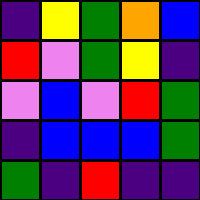[["indigo", "yellow", "green", "orange", "blue"], ["red", "violet", "green", "yellow", "indigo"], ["violet", "blue", "violet", "red", "green"], ["indigo", "blue", "blue", "blue", "green"], ["green", "indigo", "red", "indigo", "indigo"]]